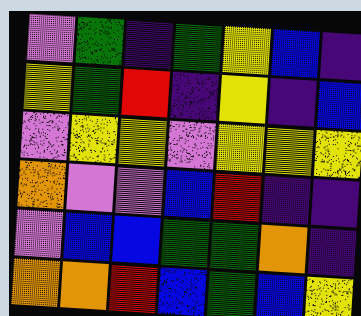[["violet", "green", "indigo", "green", "yellow", "blue", "indigo"], ["yellow", "green", "red", "indigo", "yellow", "indigo", "blue"], ["violet", "yellow", "yellow", "violet", "yellow", "yellow", "yellow"], ["orange", "violet", "violet", "blue", "red", "indigo", "indigo"], ["violet", "blue", "blue", "green", "green", "orange", "indigo"], ["orange", "orange", "red", "blue", "green", "blue", "yellow"]]